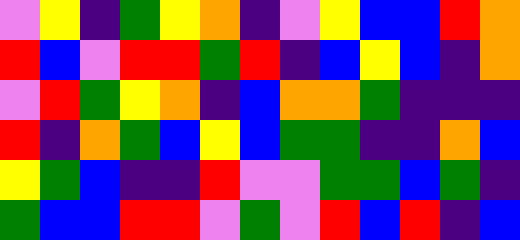[["violet", "yellow", "indigo", "green", "yellow", "orange", "indigo", "violet", "yellow", "blue", "blue", "red", "orange"], ["red", "blue", "violet", "red", "red", "green", "red", "indigo", "blue", "yellow", "blue", "indigo", "orange"], ["violet", "red", "green", "yellow", "orange", "indigo", "blue", "orange", "orange", "green", "indigo", "indigo", "indigo"], ["red", "indigo", "orange", "green", "blue", "yellow", "blue", "green", "green", "indigo", "indigo", "orange", "blue"], ["yellow", "green", "blue", "indigo", "indigo", "red", "violet", "violet", "green", "green", "blue", "green", "indigo"], ["green", "blue", "blue", "red", "red", "violet", "green", "violet", "red", "blue", "red", "indigo", "blue"]]